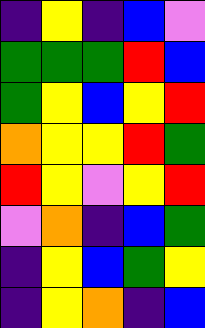[["indigo", "yellow", "indigo", "blue", "violet"], ["green", "green", "green", "red", "blue"], ["green", "yellow", "blue", "yellow", "red"], ["orange", "yellow", "yellow", "red", "green"], ["red", "yellow", "violet", "yellow", "red"], ["violet", "orange", "indigo", "blue", "green"], ["indigo", "yellow", "blue", "green", "yellow"], ["indigo", "yellow", "orange", "indigo", "blue"]]